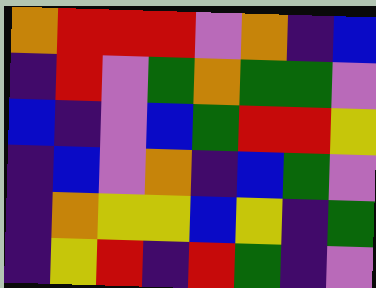[["orange", "red", "red", "red", "violet", "orange", "indigo", "blue"], ["indigo", "red", "violet", "green", "orange", "green", "green", "violet"], ["blue", "indigo", "violet", "blue", "green", "red", "red", "yellow"], ["indigo", "blue", "violet", "orange", "indigo", "blue", "green", "violet"], ["indigo", "orange", "yellow", "yellow", "blue", "yellow", "indigo", "green"], ["indigo", "yellow", "red", "indigo", "red", "green", "indigo", "violet"]]